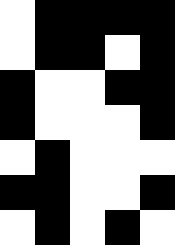[["white", "black", "black", "black", "black"], ["white", "black", "black", "white", "black"], ["black", "white", "white", "black", "black"], ["black", "white", "white", "white", "black"], ["white", "black", "white", "white", "white"], ["black", "black", "white", "white", "black"], ["white", "black", "white", "black", "white"]]